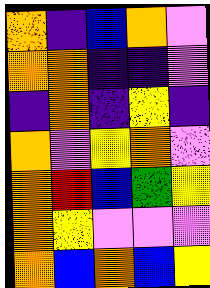[["orange", "indigo", "blue", "orange", "violet"], ["orange", "orange", "indigo", "indigo", "violet"], ["indigo", "orange", "indigo", "yellow", "indigo"], ["orange", "violet", "yellow", "orange", "violet"], ["orange", "red", "blue", "green", "yellow"], ["orange", "yellow", "violet", "violet", "violet"], ["orange", "blue", "orange", "blue", "yellow"]]